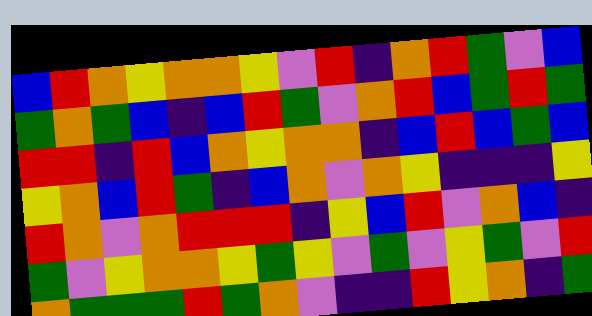[["blue", "red", "orange", "yellow", "orange", "orange", "yellow", "violet", "red", "indigo", "orange", "red", "green", "violet", "blue"], ["green", "orange", "green", "blue", "indigo", "blue", "red", "green", "violet", "orange", "red", "blue", "green", "red", "green"], ["red", "red", "indigo", "red", "blue", "orange", "yellow", "orange", "orange", "indigo", "blue", "red", "blue", "green", "blue"], ["yellow", "orange", "blue", "red", "green", "indigo", "blue", "orange", "violet", "orange", "yellow", "indigo", "indigo", "indigo", "yellow"], ["red", "orange", "violet", "orange", "red", "red", "red", "indigo", "yellow", "blue", "red", "violet", "orange", "blue", "indigo"], ["green", "violet", "yellow", "orange", "orange", "yellow", "green", "yellow", "violet", "green", "violet", "yellow", "green", "violet", "red"], ["orange", "green", "green", "green", "red", "green", "orange", "violet", "indigo", "indigo", "red", "yellow", "orange", "indigo", "green"]]